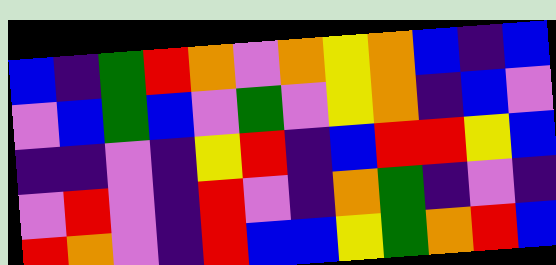[["blue", "indigo", "green", "red", "orange", "violet", "orange", "yellow", "orange", "blue", "indigo", "blue"], ["violet", "blue", "green", "blue", "violet", "green", "violet", "yellow", "orange", "indigo", "blue", "violet"], ["indigo", "indigo", "violet", "indigo", "yellow", "red", "indigo", "blue", "red", "red", "yellow", "blue"], ["violet", "red", "violet", "indigo", "red", "violet", "indigo", "orange", "green", "indigo", "violet", "indigo"], ["red", "orange", "violet", "indigo", "red", "blue", "blue", "yellow", "green", "orange", "red", "blue"]]